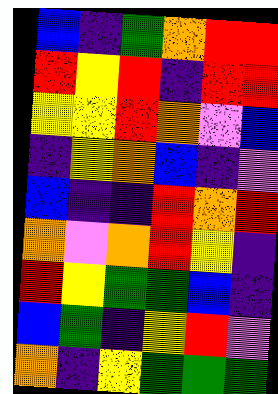[["blue", "indigo", "green", "orange", "red", "red"], ["red", "yellow", "red", "indigo", "red", "red"], ["yellow", "yellow", "red", "orange", "violet", "blue"], ["indigo", "yellow", "orange", "blue", "indigo", "violet"], ["blue", "indigo", "indigo", "red", "orange", "red"], ["orange", "violet", "orange", "red", "yellow", "indigo"], ["red", "yellow", "green", "green", "blue", "indigo"], ["blue", "green", "indigo", "yellow", "red", "violet"], ["orange", "indigo", "yellow", "green", "green", "green"]]